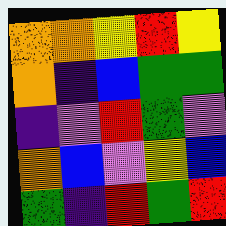[["orange", "orange", "yellow", "red", "yellow"], ["orange", "indigo", "blue", "green", "green"], ["indigo", "violet", "red", "green", "violet"], ["orange", "blue", "violet", "yellow", "blue"], ["green", "indigo", "red", "green", "red"]]